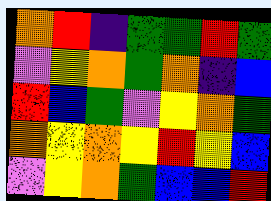[["orange", "red", "indigo", "green", "green", "red", "green"], ["violet", "yellow", "orange", "green", "orange", "indigo", "blue"], ["red", "blue", "green", "violet", "yellow", "orange", "green"], ["orange", "yellow", "orange", "yellow", "red", "yellow", "blue"], ["violet", "yellow", "orange", "green", "blue", "blue", "red"]]